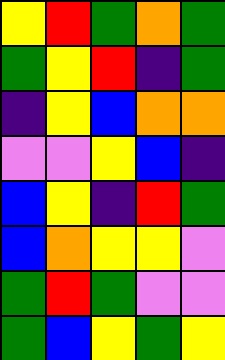[["yellow", "red", "green", "orange", "green"], ["green", "yellow", "red", "indigo", "green"], ["indigo", "yellow", "blue", "orange", "orange"], ["violet", "violet", "yellow", "blue", "indigo"], ["blue", "yellow", "indigo", "red", "green"], ["blue", "orange", "yellow", "yellow", "violet"], ["green", "red", "green", "violet", "violet"], ["green", "blue", "yellow", "green", "yellow"]]